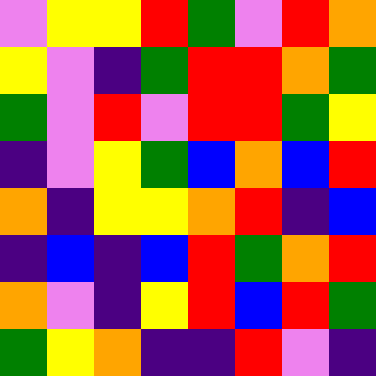[["violet", "yellow", "yellow", "red", "green", "violet", "red", "orange"], ["yellow", "violet", "indigo", "green", "red", "red", "orange", "green"], ["green", "violet", "red", "violet", "red", "red", "green", "yellow"], ["indigo", "violet", "yellow", "green", "blue", "orange", "blue", "red"], ["orange", "indigo", "yellow", "yellow", "orange", "red", "indigo", "blue"], ["indigo", "blue", "indigo", "blue", "red", "green", "orange", "red"], ["orange", "violet", "indigo", "yellow", "red", "blue", "red", "green"], ["green", "yellow", "orange", "indigo", "indigo", "red", "violet", "indigo"]]